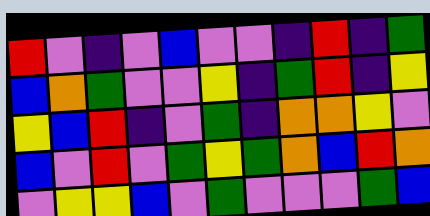[["red", "violet", "indigo", "violet", "blue", "violet", "violet", "indigo", "red", "indigo", "green"], ["blue", "orange", "green", "violet", "violet", "yellow", "indigo", "green", "red", "indigo", "yellow"], ["yellow", "blue", "red", "indigo", "violet", "green", "indigo", "orange", "orange", "yellow", "violet"], ["blue", "violet", "red", "violet", "green", "yellow", "green", "orange", "blue", "red", "orange"], ["violet", "yellow", "yellow", "blue", "violet", "green", "violet", "violet", "violet", "green", "blue"]]